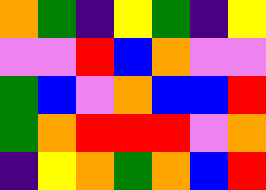[["orange", "green", "indigo", "yellow", "green", "indigo", "yellow"], ["violet", "violet", "red", "blue", "orange", "violet", "violet"], ["green", "blue", "violet", "orange", "blue", "blue", "red"], ["green", "orange", "red", "red", "red", "violet", "orange"], ["indigo", "yellow", "orange", "green", "orange", "blue", "red"]]